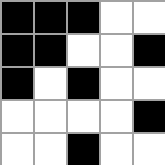[["black", "black", "black", "white", "white"], ["black", "black", "white", "white", "black"], ["black", "white", "black", "white", "white"], ["white", "white", "white", "white", "black"], ["white", "white", "black", "white", "white"]]